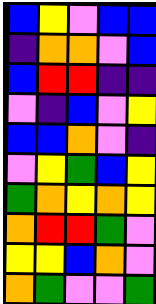[["blue", "yellow", "violet", "blue", "blue"], ["indigo", "orange", "orange", "violet", "blue"], ["blue", "red", "red", "indigo", "indigo"], ["violet", "indigo", "blue", "violet", "yellow"], ["blue", "blue", "orange", "violet", "indigo"], ["violet", "yellow", "green", "blue", "yellow"], ["green", "orange", "yellow", "orange", "yellow"], ["orange", "red", "red", "green", "violet"], ["yellow", "yellow", "blue", "orange", "violet"], ["orange", "green", "violet", "violet", "green"]]